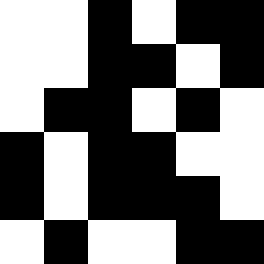[["white", "white", "black", "white", "black", "black"], ["white", "white", "black", "black", "white", "black"], ["white", "black", "black", "white", "black", "white"], ["black", "white", "black", "black", "white", "white"], ["black", "white", "black", "black", "black", "white"], ["white", "black", "white", "white", "black", "black"]]